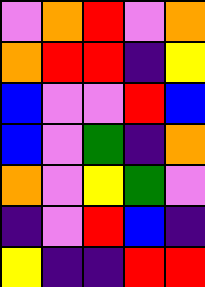[["violet", "orange", "red", "violet", "orange"], ["orange", "red", "red", "indigo", "yellow"], ["blue", "violet", "violet", "red", "blue"], ["blue", "violet", "green", "indigo", "orange"], ["orange", "violet", "yellow", "green", "violet"], ["indigo", "violet", "red", "blue", "indigo"], ["yellow", "indigo", "indigo", "red", "red"]]